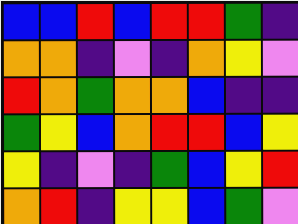[["blue", "blue", "red", "blue", "red", "red", "green", "indigo"], ["orange", "orange", "indigo", "violet", "indigo", "orange", "yellow", "violet"], ["red", "orange", "green", "orange", "orange", "blue", "indigo", "indigo"], ["green", "yellow", "blue", "orange", "red", "red", "blue", "yellow"], ["yellow", "indigo", "violet", "indigo", "green", "blue", "yellow", "red"], ["orange", "red", "indigo", "yellow", "yellow", "blue", "green", "violet"]]